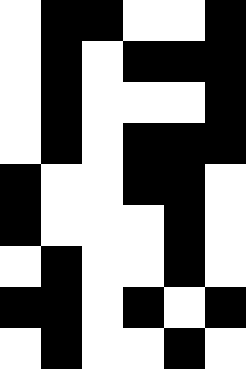[["white", "black", "black", "white", "white", "black"], ["white", "black", "white", "black", "black", "black"], ["white", "black", "white", "white", "white", "black"], ["white", "black", "white", "black", "black", "black"], ["black", "white", "white", "black", "black", "white"], ["black", "white", "white", "white", "black", "white"], ["white", "black", "white", "white", "black", "white"], ["black", "black", "white", "black", "white", "black"], ["white", "black", "white", "white", "black", "white"]]